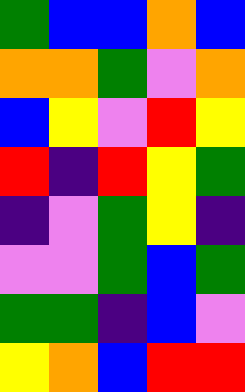[["green", "blue", "blue", "orange", "blue"], ["orange", "orange", "green", "violet", "orange"], ["blue", "yellow", "violet", "red", "yellow"], ["red", "indigo", "red", "yellow", "green"], ["indigo", "violet", "green", "yellow", "indigo"], ["violet", "violet", "green", "blue", "green"], ["green", "green", "indigo", "blue", "violet"], ["yellow", "orange", "blue", "red", "red"]]